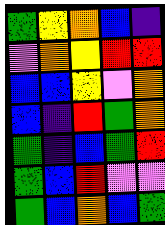[["green", "yellow", "orange", "blue", "indigo"], ["violet", "orange", "yellow", "red", "red"], ["blue", "blue", "yellow", "violet", "orange"], ["blue", "indigo", "red", "green", "orange"], ["green", "indigo", "blue", "green", "red"], ["green", "blue", "red", "violet", "violet"], ["green", "blue", "orange", "blue", "green"]]